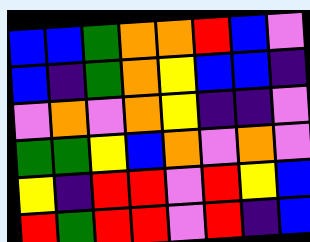[["blue", "blue", "green", "orange", "orange", "red", "blue", "violet"], ["blue", "indigo", "green", "orange", "yellow", "blue", "blue", "indigo"], ["violet", "orange", "violet", "orange", "yellow", "indigo", "indigo", "violet"], ["green", "green", "yellow", "blue", "orange", "violet", "orange", "violet"], ["yellow", "indigo", "red", "red", "violet", "red", "yellow", "blue"], ["red", "green", "red", "red", "violet", "red", "indigo", "blue"]]